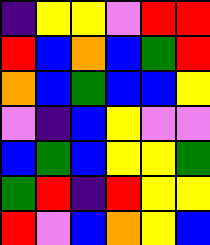[["indigo", "yellow", "yellow", "violet", "red", "red"], ["red", "blue", "orange", "blue", "green", "red"], ["orange", "blue", "green", "blue", "blue", "yellow"], ["violet", "indigo", "blue", "yellow", "violet", "violet"], ["blue", "green", "blue", "yellow", "yellow", "green"], ["green", "red", "indigo", "red", "yellow", "yellow"], ["red", "violet", "blue", "orange", "yellow", "blue"]]